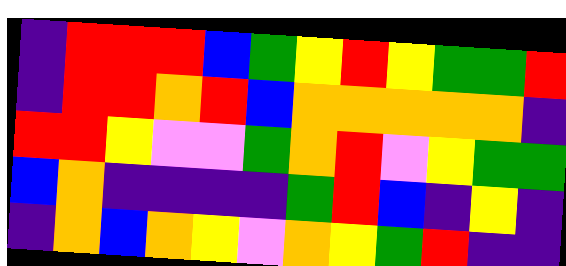[["indigo", "red", "red", "red", "blue", "green", "yellow", "red", "yellow", "green", "green", "red"], ["indigo", "red", "red", "orange", "red", "blue", "orange", "orange", "orange", "orange", "orange", "indigo"], ["red", "red", "yellow", "violet", "violet", "green", "orange", "red", "violet", "yellow", "green", "green"], ["blue", "orange", "indigo", "indigo", "indigo", "indigo", "green", "red", "blue", "indigo", "yellow", "indigo"], ["indigo", "orange", "blue", "orange", "yellow", "violet", "orange", "yellow", "green", "red", "indigo", "indigo"]]